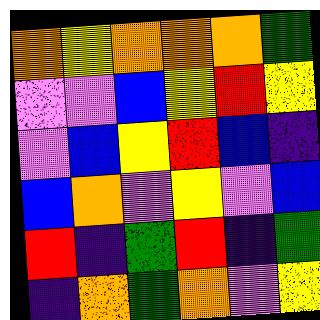[["orange", "yellow", "orange", "orange", "orange", "green"], ["violet", "violet", "blue", "yellow", "red", "yellow"], ["violet", "blue", "yellow", "red", "blue", "indigo"], ["blue", "orange", "violet", "yellow", "violet", "blue"], ["red", "indigo", "green", "red", "indigo", "green"], ["indigo", "orange", "green", "orange", "violet", "yellow"]]